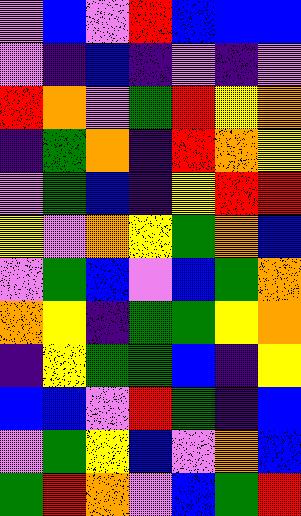[["violet", "blue", "violet", "red", "blue", "blue", "blue"], ["violet", "indigo", "blue", "indigo", "violet", "indigo", "violet"], ["red", "orange", "violet", "green", "red", "yellow", "orange"], ["indigo", "green", "orange", "indigo", "red", "orange", "yellow"], ["violet", "green", "blue", "indigo", "yellow", "red", "red"], ["yellow", "violet", "orange", "yellow", "green", "orange", "blue"], ["violet", "green", "blue", "violet", "blue", "green", "orange"], ["orange", "yellow", "indigo", "green", "green", "yellow", "orange"], ["indigo", "yellow", "green", "green", "blue", "indigo", "yellow"], ["blue", "blue", "violet", "red", "green", "indigo", "blue"], ["violet", "green", "yellow", "blue", "violet", "orange", "blue"], ["green", "red", "orange", "violet", "blue", "green", "red"]]